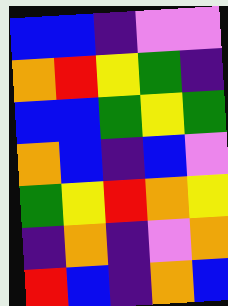[["blue", "blue", "indigo", "violet", "violet"], ["orange", "red", "yellow", "green", "indigo"], ["blue", "blue", "green", "yellow", "green"], ["orange", "blue", "indigo", "blue", "violet"], ["green", "yellow", "red", "orange", "yellow"], ["indigo", "orange", "indigo", "violet", "orange"], ["red", "blue", "indigo", "orange", "blue"]]